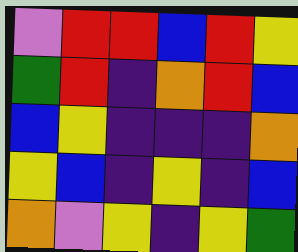[["violet", "red", "red", "blue", "red", "yellow"], ["green", "red", "indigo", "orange", "red", "blue"], ["blue", "yellow", "indigo", "indigo", "indigo", "orange"], ["yellow", "blue", "indigo", "yellow", "indigo", "blue"], ["orange", "violet", "yellow", "indigo", "yellow", "green"]]